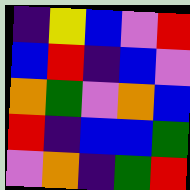[["indigo", "yellow", "blue", "violet", "red"], ["blue", "red", "indigo", "blue", "violet"], ["orange", "green", "violet", "orange", "blue"], ["red", "indigo", "blue", "blue", "green"], ["violet", "orange", "indigo", "green", "red"]]